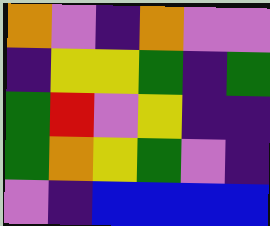[["orange", "violet", "indigo", "orange", "violet", "violet"], ["indigo", "yellow", "yellow", "green", "indigo", "green"], ["green", "red", "violet", "yellow", "indigo", "indigo"], ["green", "orange", "yellow", "green", "violet", "indigo"], ["violet", "indigo", "blue", "blue", "blue", "blue"]]